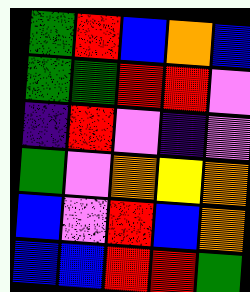[["green", "red", "blue", "orange", "blue"], ["green", "green", "red", "red", "violet"], ["indigo", "red", "violet", "indigo", "violet"], ["green", "violet", "orange", "yellow", "orange"], ["blue", "violet", "red", "blue", "orange"], ["blue", "blue", "red", "red", "green"]]